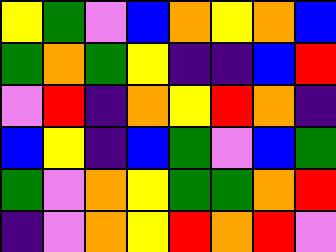[["yellow", "green", "violet", "blue", "orange", "yellow", "orange", "blue"], ["green", "orange", "green", "yellow", "indigo", "indigo", "blue", "red"], ["violet", "red", "indigo", "orange", "yellow", "red", "orange", "indigo"], ["blue", "yellow", "indigo", "blue", "green", "violet", "blue", "green"], ["green", "violet", "orange", "yellow", "green", "green", "orange", "red"], ["indigo", "violet", "orange", "yellow", "red", "orange", "red", "violet"]]